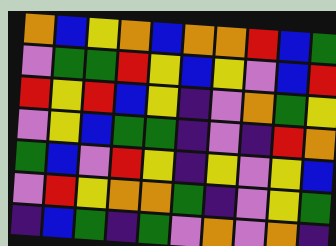[["orange", "blue", "yellow", "orange", "blue", "orange", "orange", "red", "blue", "green"], ["violet", "green", "green", "red", "yellow", "blue", "yellow", "violet", "blue", "red"], ["red", "yellow", "red", "blue", "yellow", "indigo", "violet", "orange", "green", "yellow"], ["violet", "yellow", "blue", "green", "green", "indigo", "violet", "indigo", "red", "orange"], ["green", "blue", "violet", "red", "yellow", "indigo", "yellow", "violet", "yellow", "blue"], ["violet", "red", "yellow", "orange", "orange", "green", "indigo", "violet", "yellow", "green"], ["indigo", "blue", "green", "indigo", "green", "violet", "orange", "violet", "orange", "indigo"]]